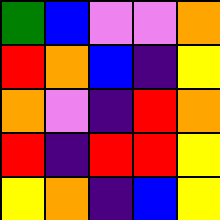[["green", "blue", "violet", "violet", "orange"], ["red", "orange", "blue", "indigo", "yellow"], ["orange", "violet", "indigo", "red", "orange"], ["red", "indigo", "red", "red", "yellow"], ["yellow", "orange", "indigo", "blue", "yellow"]]